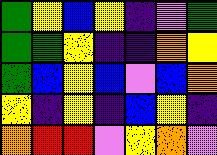[["green", "yellow", "blue", "yellow", "indigo", "violet", "green"], ["green", "green", "yellow", "indigo", "indigo", "orange", "yellow"], ["green", "blue", "yellow", "blue", "violet", "blue", "orange"], ["yellow", "indigo", "yellow", "indigo", "blue", "yellow", "indigo"], ["orange", "red", "red", "violet", "yellow", "orange", "violet"]]